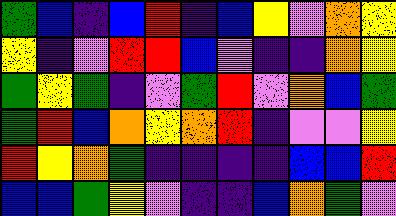[["green", "blue", "indigo", "blue", "red", "indigo", "blue", "yellow", "violet", "orange", "yellow"], ["yellow", "indigo", "violet", "red", "red", "blue", "violet", "indigo", "indigo", "orange", "yellow"], ["green", "yellow", "green", "indigo", "violet", "green", "red", "violet", "orange", "blue", "green"], ["green", "red", "blue", "orange", "yellow", "orange", "red", "indigo", "violet", "violet", "yellow"], ["red", "yellow", "orange", "green", "indigo", "indigo", "indigo", "indigo", "blue", "blue", "red"], ["blue", "blue", "green", "yellow", "violet", "indigo", "indigo", "blue", "orange", "green", "violet"]]